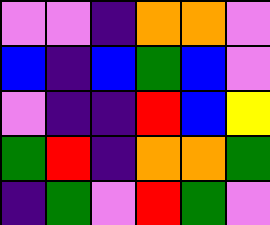[["violet", "violet", "indigo", "orange", "orange", "violet"], ["blue", "indigo", "blue", "green", "blue", "violet"], ["violet", "indigo", "indigo", "red", "blue", "yellow"], ["green", "red", "indigo", "orange", "orange", "green"], ["indigo", "green", "violet", "red", "green", "violet"]]